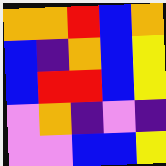[["orange", "orange", "red", "blue", "orange"], ["blue", "indigo", "orange", "blue", "yellow"], ["blue", "red", "red", "blue", "yellow"], ["violet", "orange", "indigo", "violet", "indigo"], ["violet", "violet", "blue", "blue", "yellow"]]